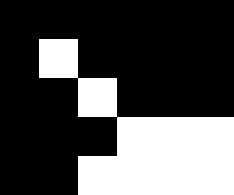[["black", "black", "black", "black", "black", "black"], ["black", "white", "black", "black", "black", "black"], ["black", "black", "white", "black", "black", "black"], ["black", "black", "black", "white", "white", "white"], ["black", "black", "white", "white", "white", "white"]]